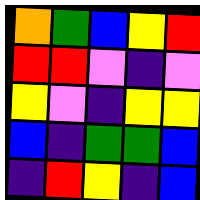[["orange", "green", "blue", "yellow", "red"], ["red", "red", "violet", "indigo", "violet"], ["yellow", "violet", "indigo", "yellow", "yellow"], ["blue", "indigo", "green", "green", "blue"], ["indigo", "red", "yellow", "indigo", "blue"]]